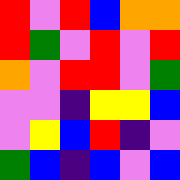[["red", "violet", "red", "blue", "orange", "orange"], ["red", "green", "violet", "red", "violet", "red"], ["orange", "violet", "red", "red", "violet", "green"], ["violet", "violet", "indigo", "yellow", "yellow", "blue"], ["violet", "yellow", "blue", "red", "indigo", "violet"], ["green", "blue", "indigo", "blue", "violet", "blue"]]